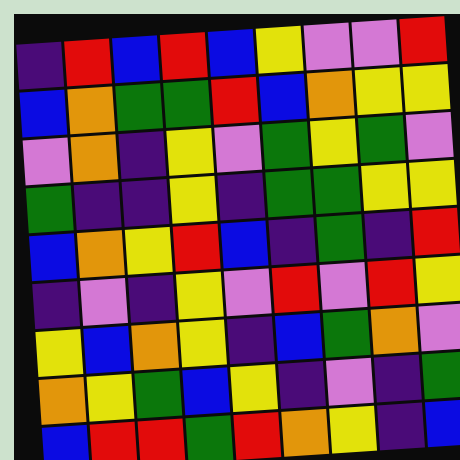[["indigo", "red", "blue", "red", "blue", "yellow", "violet", "violet", "red"], ["blue", "orange", "green", "green", "red", "blue", "orange", "yellow", "yellow"], ["violet", "orange", "indigo", "yellow", "violet", "green", "yellow", "green", "violet"], ["green", "indigo", "indigo", "yellow", "indigo", "green", "green", "yellow", "yellow"], ["blue", "orange", "yellow", "red", "blue", "indigo", "green", "indigo", "red"], ["indigo", "violet", "indigo", "yellow", "violet", "red", "violet", "red", "yellow"], ["yellow", "blue", "orange", "yellow", "indigo", "blue", "green", "orange", "violet"], ["orange", "yellow", "green", "blue", "yellow", "indigo", "violet", "indigo", "green"], ["blue", "red", "red", "green", "red", "orange", "yellow", "indigo", "blue"]]